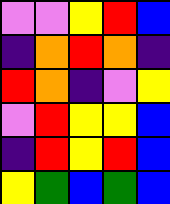[["violet", "violet", "yellow", "red", "blue"], ["indigo", "orange", "red", "orange", "indigo"], ["red", "orange", "indigo", "violet", "yellow"], ["violet", "red", "yellow", "yellow", "blue"], ["indigo", "red", "yellow", "red", "blue"], ["yellow", "green", "blue", "green", "blue"]]